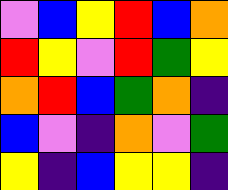[["violet", "blue", "yellow", "red", "blue", "orange"], ["red", "yellow", "violet", "red", "green", "yellow"], ["orange", "red", "blue", "green", "orange", "indigo"], ["blue", "violet", "indigo", "orange", "violet", "green"], ["yellow", "indigo", "blue", "yellow", "yellow", "indigo"]]